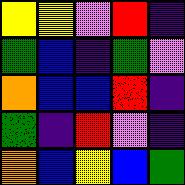[["yellow", "yellow", "violet", "red", "indigo"], ["green", "blue", "indigo", "green", "violet"], ["orange", "blue", "blue", "red", "indigo"], ["green", "indigo", "red", "violet", "indigo"], ["orange", "blue", "yellow", "blue", "green"]]